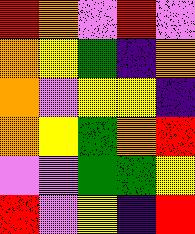[["red", "orange", "violet", "red", "violet"], ["orange", "yellow", "green", "indigo", "orange"], ["orange", "violet", "yellow", "yellow", "indigo"], ["orange", "yellow", "green", "orange", "red"], ["violet", "violet", "green", "green", "yellow"], ["red", "violet", "yellow", "indigo", "red"]]